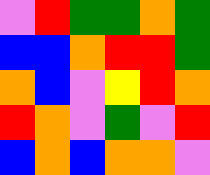[["violet", "red", "green", "green", "orange", "green"], ["blue", "blue", "orange", "red", "red", "green"], ["orange", "blue", "violet", "yellow", "red", "orange"], ["red", "orange", "violet", "green", "violet", "red"], ["blue", "orange", "blue", "orange", "orange", "violet"]]